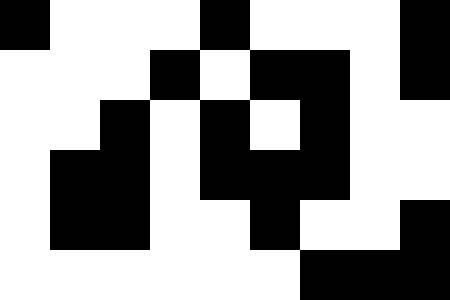[["black", "white", "white", "white", "black", "white", "white", "white", "black"], ["white", "white", "white", "black", "white", "black", "black", "white", "black"], ["white", "white", "black", "white", "black", "white", "black", "white", "white"], ["white", "black", "black", "white", "black", "black", "black", "white", "white"], ["white", "black", "black", "white", "white", "black", "white", "white", "black"], ["white", "white", "white", "white", "white", "white", "black", "black", "black"]]